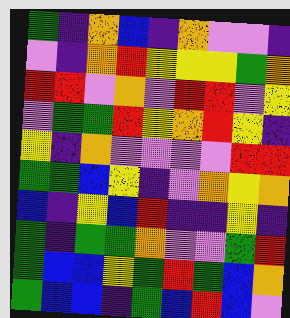[["green", "indigo", "orange", "blue", "indigo", "orange", "violet", "violet", "indigo"], ["violet", "indigo", "orange", "red", "yellow", "yellow", "yellow", "green", "orange"], ["red", "red", "violet", "orange", "violet", "red", "red", "violet", "yellow"], ["violet", "green", "green", "red", "yellow", "orange", "red", "yellow", "indigo"], ["yellow", "indigo", "orange", "violet", "violet", "violet", "violet", "red", "red"], ["green", "green", "blue", "yellow", "indigo", "violet", "orange", "yellow", "orange"], ["blue", "indigo", "yellow", "blue", "red", "indigo", "indigo", "yellow", "indigo"], ["green", "indigo", "green", "green", "orange", "violet", "violet", "green", "red"], ["green", "blue", "blue", "yellow", "green", "red", "green", "blue", "orange"], ["green", "blue", "blue", "indigo", "green", "blue", "red", "blue", "violet"]]